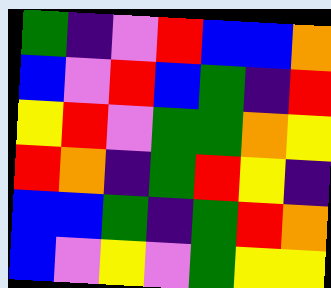[["green", "indigo", "violet", "red", "blue", "blue", "orange"], ["blue", "violet", "red", "blue", "green", "indigo", "red"], ["yellow", "red", "violet", "green", "green", "orange", "yellow"], ["red", "orange", "indigo", "green", "red", "yellow", "indigo"], ["blue", "blue", "green", "indigo", "green", "red", "orange"], ["blue", "violet", "yellow", "violet", "green", "yellow", "yellow"]]